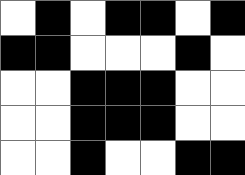[["white", "black", "white", "black", "black", "white", "black"], ["black", "black", "white", "white", "white", "black", "white"], ["white", "white", "black", "black", "black", "white", "white"], ["white", "white", "black", "black", "black", "white", "white"], ["white", "white", "black", "white", "white", "black", "black"]]